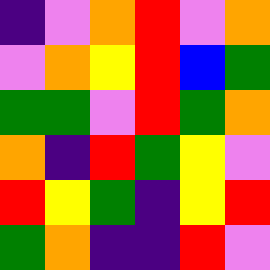[["indigo", "violet", "orange", "red", "violet", "orange"], ["violet", "orange", "yellow", "red", "blue", "green"], ["green", "green", "violet", "red", "green", "orange"], ["orange", "indigo", "red", "green", "yellow", "violet"], ["red", "yellow", "green", "indigo", "yellow", "red"], ["green", "orange", "indigo", "indigo", "red", "violet"]]